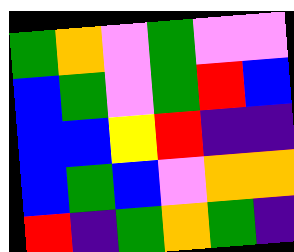[["green", "orange", "violet", "green", "violet", "violet"], ["blue", "green", "violet", "green", "red", "blue"], ["blue", "blue", "yellow", "red", "indigo", "indigo"], ["blue", "green", "blue", "violet", "orange", "orange"], ["red", "indigo", "green", "orange", "green", "indigo"]]